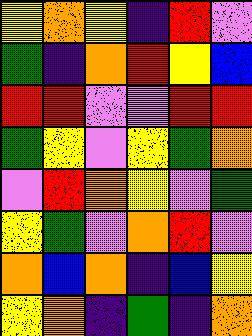[["yellow", "orange", "yellow", "indigo", "red", "violet"], ["green", "indigo", "orange", "red", "yellow", "blue"], ["red", "red", "violet", "violet", "red", "red"], ["green", "yellow", "violet", "yellow", "green", "orange"], ["violet", "red", "orange", "yellow", "violet", "green"], ["yellow", "green", "violet", "orange", "red", "violet"], ["orange", "blue", "orange", "indigo", "blue", "yellow"], ["yellow", "orange", "indigo", "green", "indigo", "orange"]]